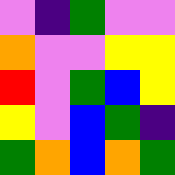[["violet", "indigo", "green", "violet", "violet"], ["orange", "violet", "violet", "yellow", "yellow"], ["red", "violet", "green", "blue", "yellow"], ["yellow", "violet", "blue", "green", "indigo"], ["green", "orange", "blue", "orange", "green"]]